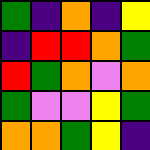[["green", "indigo", "orange", "indigo", "yellow"], ["indigo", "red", "red", "orange", "green"], ["red", "green", "orange", "violet", "orange"], ["green", "violet", "violet", "yellow", "green"], ["orange", "orange", "green", "yellow", "indigo"]]